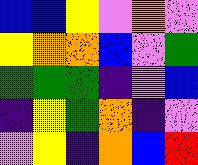[["blue", "blue", "yellow", "violet", "orange", "violet"], ["yellow", "orange", "orange", "blue", "violet", "green"], ["green", "green", "green", "indigo", "violet", "blue"], ["indigo", "yellow", "green", "orange", "indigo", "violet"], ["violet", "yellow", "indigo", "orange", "blue", "red"]]